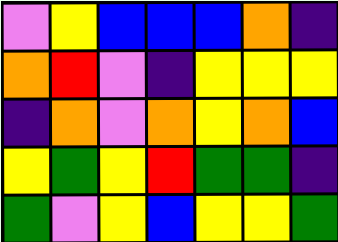[["violet", "yellow", "blue", "blue", "blue", "orange", "indigo"], ["orange", "red", "violet", "indigo", "yellow", "yellow", "yellow"], ["indigo", "orange", "violet", "orange", "yellow", "orange", "blue"], ["yellow", "green", "yellow", "red", "green", "green", "indigo"], ["green", "violet", "yellow", "blue", "yellow", "yellow", "green"]]